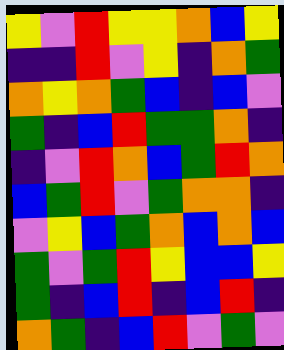[["yellow", "violet", "red", "yellow", "yellow", "orange", "blue", "yellow"], ["indigo", "indigo", "red", "violet", "yellow", "indigo", "orange", "green"], ["orange", "yellow", "orange", "green", "blue", "indigo", "blue", "violet"], ["green", "indigo", "blue", "red", "green", "green", "orange", "indigo"], ["indigo", "violet", "red", "orange", "blue", "green", "red", "orange"], ["blue", "green", "red", "violet", "green", "orange", "orange", "indigo"], ["violet", "yellow", "blue", "green", "orange", "blue", "orange", "blue"], ["green", "violet", "green", "red", "yellow", "blue", "blue", "yellow"], ["green", "indigo", "blue", "red", "indigo", "blue", "red", "indigo"], ["orange", "green", "indigo", "blue", "red", "violet", "green", "violet"]]